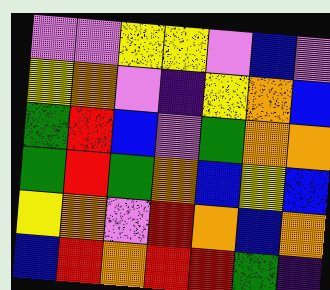[["violet", "violet", "yellow", "yellow", "violet", "blue", "violet"], ["yellow", "orange", "violet", "indigo", "yellow", "orange", "blue"], ["green", "red", "blue", "violet", "green", "orange", "orange"], ["green", "red", "green", "orange", "blue", "yellow", "blue"], ["yellow", "orange", "violet", "red", "orange", "blue", "orange"], ["blue", "red", "orange", "red", "red", "green", "indigo"]]